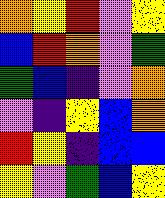[["orange", "yellow", "red", "violet", "yellow"], ["blue", "red", "orange", "violet", "green"], ["green", "blue", "indigo", "violet", "orange"], ["violet", "indigo", "yellow", "blue", "orange"], ["red", "yellow", "indigo", "blue", "blue"], ["yellow", "violet", "green", "blue", "yellow"]]